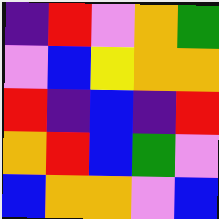[["indigo", "red", "violet", "orange", "green"], ["violet", "blue", "yellow", "orange", "orange"], ["red", "indigo", "blue", "indigo", "red"], ["orange", "red", "blue", "green", "violet"], ["blue", "orange", "orange", "violet", "blue"]]